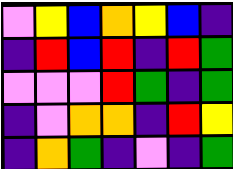[["violet", "yellow", "blue", "orange", "yellow", "blue", "indigo"], ["indigo", "red", "blue", "red", "indigo", "red", "green"], ["violet", "violet", "violet", "red", "green", "indigo", "green"], ["indigo", "violet", "orange", "orange", "indigo", "red", "yellow"], ["indigo", "orange", "green", "indigo", "violet", "indigo", "green"]]